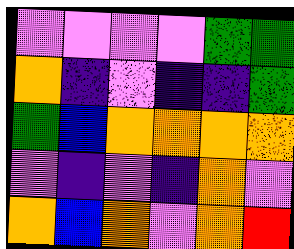[["violet", "violet", "violet", "violet", "green", "green"], ["orange", "indigo", "violet", "indigo", "indigo", "green"], ["green", "blue", "orange", "orange", "orange", "orange"], ["violet", "indigo", "violet", "indigo", "orange", "violet"], ["orange", "blue", "orange", "violet", "orange", "red"]]